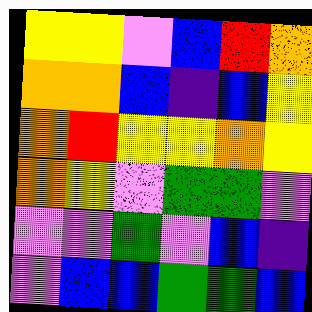[["yellow", "yellow", "violet", "blue", "red", "orange"], ["orange", "orange", "blue", "indigo", "blue", "yellow"], ["orange", "red", "yellow", "yellow", "orange", "yellow"], ["orange", "yellow", "violet", "green", "green", "violet"], ["violet", "violet", "green", "violet", "blue", "indigo"], ["violet", "blue", "blue", "green", "green", "blue"]]